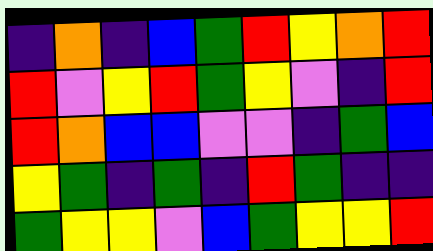[["indigo", "orange", "indigo", "blue", "green", "red", "yellow", "orange", "red"], ["red", "violet", "yellow", "red", "green", "yellow", "violet", "indigo", "red"], ["red", "orange", "blue", "blue", "violet", "violet", "indigo", "green", "blue"], ["yellow", "green", "indigo", "green", "indigo", "red", "green", "indigo", "indigo"], ["green", "yellow", "yellow", "violet", "blue", "green", "yellow", "yellow", "red"]]